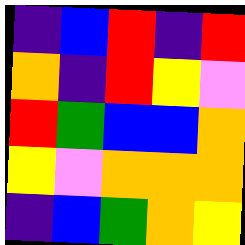[["indigo", "blue", "red", "indigo", "red"], ["orange", "indigo", "red", "yellow", "violet"], ["red", "green", "blue", "blue", "orange"], ["yellow", "violet", "orange", "orange", "orange"], ["indigo", "blue", "green", "orange", "yellow"]]